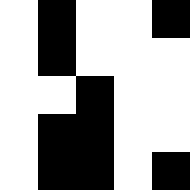[["white", "black", "white", "white", "black"], ["white", "black", "white", "white", "white"], ["white", "white", "black", "white", "white"], ["white", "black", "black", "white", "white"], ["white", "black", "black", "white", "black"]]